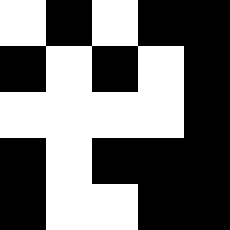[["white", "black", "white", "black", "black"], ["black", "white", "black", "white", "black"], ["white", "white", "white", "white", "black"], ["black", "white", "black", "black", "black"], ["black", "white", "white", "black", "black"]]